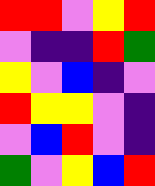[["red", "red", "violet", "yellow", "red"], ["violet", "indigo", "indigo", "red", "green"], ["yellow", "violet", "blue", "indigo", "violet"], ["red", "yellow", "yellow", "violet", "indigo"], ["violet", "blue", "red", "violet", "indigo"], ["green", "violet", "yellow", "blue", "red"]]